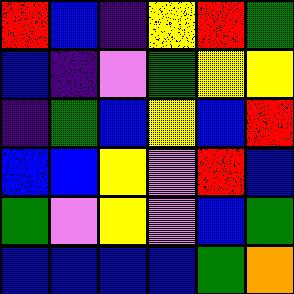[["red", "blue", "indigo", "yellow", "red", "green"], ["blue", "indigo", "violet", "green", "yellow", "yellow"], ["indigo", "green", "blue", "yellow", "blue", "red"], ["blue", "blue", "yellow", "violet", "red", "blue"], ["green", "violet", "yellow", "violet", "blue", "green"], ["blue", "blue", "blue", "blue", "green", "orange"]]